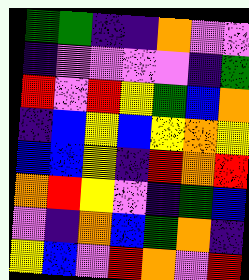[["green", "green", "indigo", "indigo", "orange", "violet", "violet"], ["indigo", "violet", "violet", "violet", "violet", "indigo", "green"], ["red", "violet", "red", "yellow", "green", "blue", "orange"], ["indigo", "blue", "yellow", "blue", "yellow", "orange", "yellow"], ["blue", "blue", "yellow", "indigo", "red", "orange", "red"], ["orange", "red", "yellow", "violet", "indigo", "green", "blue"], ["violet", "indigo", "orange", "blue", "green", "orange", "indigo"], ["yellow", "blue", "violet", "red", "orange", "violet", "red"]]